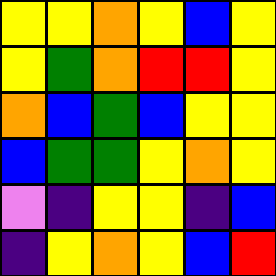[["yellow", "yellow", "orange", "yellow", "blue", "yellow"], ["yellow", "green", "orange", "red", "red", "yellow"], ["orange", "blue", "green", "blue", "yellow", "yellow"], ["blue", "green", "green", "yellow", "orange", "yellow"], ["violet", "indigo", "yellow", "yellow", "indigo", "blue"], ["indigo", "yellow", "orange", "yellow", "blue", "red"]]